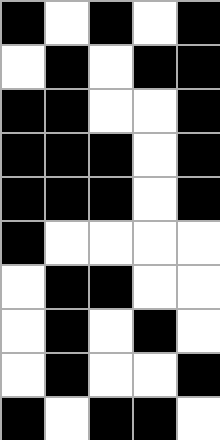[["black", "white", "black", "white", "black"], ["white", "black", "white", "black", "black"], ["black", "black", "white", "white", "black"], ["black", "black", "black", "white", "black"], ["black", "black", "black", "white", "black"], ["black", "white", "white", "white", "white"], ["white", "black", "black", "white", "white"], ["white", "black", "white", "black", "white"], ["white", "black", "white", "white", "black"], ["black", "white", "black", "black", "white"]]